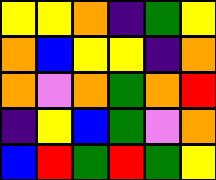[["yellow", "yellow", "orange", "indigo", "green", "yellow"], ["orange", "blue", "yellow", "yellow", "indigo", "orange"], ["orange", "violet", "orange", "green", "orange", "red"], ["indigo", "yellow", "blue", "green", "violet", "orange"], ["blue", "red", "green", "red", "green", "yellow"]]